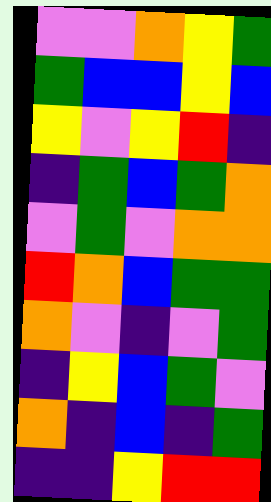[["violet", "violet", "orange", "yellow", "green"], ["green", "blue", "blue", "yellow", "blue"], ["yellow", "violet", "yellow", "red", "indigo"], ["indigo", "green", "blue", "green", "orange"], ["violet", "green", "violet", "orange", "orange"], ["red", "orange", "blue", "green", "green"], ["orange", "violet", "indigo", "violet", "green"], ["indigo", "yellow", "blue", "green", "violet"], ["orange", "indigo", "blue", "indigo", "green"], ["indigo", "indigo", "yellow", "red", "red"]]